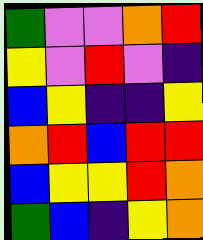[["green", "violet", "violet", "orange", "red"], ["yellow", "violet", "red", "violet", "indigo"], ["blue", "yellow", "indigo", "indigo", "yellow"], ["orange", "red", "blue", "red", "red"], ["blue", "yellow", "yellow", "red", "orange"], ["green", "blue", "indigo", "yellow", "orange"]]